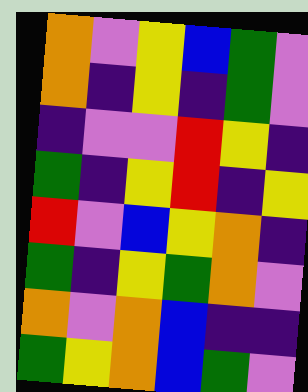[["orange", "violet", "yellow", "blue", "green", "violet"], ["orange", "indigo", "yellow", "indigo", "green", "violet"], ["indigo", "violet", "violet", "red", "yellow", "indigo"], ["green", "indigo", "yellow", "red", "indigo", "yellow"], ["red", "violet", "blue", "yellow", "orange", "indigo"], ["green", "indigo", "yellow", "green", "orange", "violet"], ["orange", "violet", "orange", "blue", "indigo", "indigo"], ["green", "yellow", "orange", "blue", "green", "violet"]]